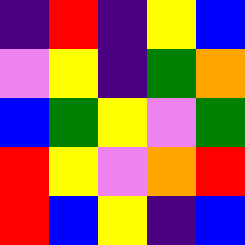[["indigo", "red", "indigo", "yellow", "blue"], ["violet", "yellow", "indigo", "green", "orange"], ["blue", "green", "yellow", "violet", "green"], ["red", "yellow", "violet", "orange", "red"], ["red", "blue", "yellow", "indigo", "blue"]]